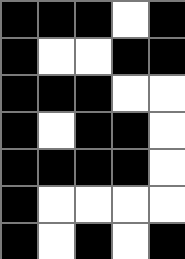[["black", "black", "black", "white", "black"], ["black", "white", "white", "black", "black"], ["black", "black", "black", "white", "white"], ["black", "white", "black", "black", "white"], ["black", "black", "black", "black", "white"], ["black", "white", "white", "white", "white"], ["black", "white", "black", "white", "black"]]